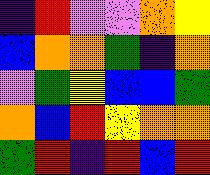[["indigo", "red", "violet", "violet", "orange", "yellow"], ["blue", "orange", "orange", "green", "indigo", "orange"], ["violet", "green", "yellow", "blue", "blue", "green"], ["orange", "blue", "red", "yellow", "orange", "orange"], ["green", "red", "indigo", "red", "blue", "red"]]